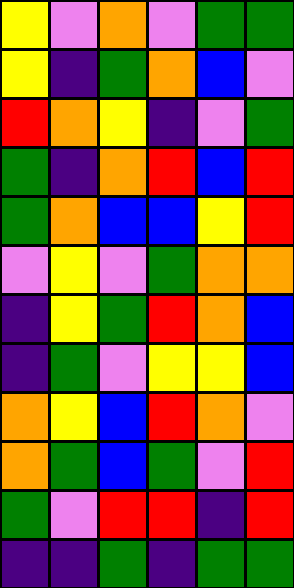[["yellow", "violet", "orange", "violet", "green", "green"], ["yellow", "indigo", "green", "orange", "blue", "violet"], ["red", "orange", "yellow", "indigo", "violet", "green"], ["green", "indigo", "orange", "red", "blue", "red"], ["green", "orange", "blue", "blue", "yellow", "red"], ["violet", "yellow", "violet", "green", "orange", "orange"], ["indigo", "yellow", "green", "red", "orange", "blue"], ["indigo", "green", "violet", "yellow", "yellow", "blue"], ["orange", "yellow", "blue", "red", "orange", "violet"], ["orange", "green", "blue", "green", "violet", "red"], ["green", "violet", "red", "red", "indigo", "red"], ["indigo", "indigo", "green", "indigo", "green", "green"]]